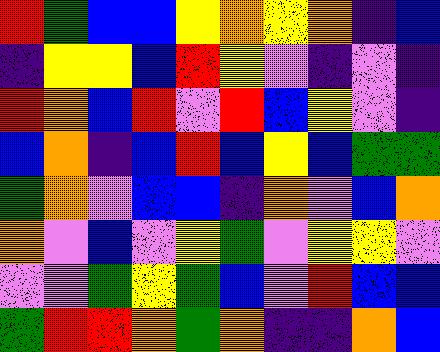[["red", "green", "blue", "blue", "yellow", "orange", "yellow", "orange", "indigo", "blue"], ["indigo", "yellow", "yellow", "blue", "red", "yellow", "violet", "indigo", "violet", "indigo"], ["red", "orange", "blue", "red", "violet", "red", "blue", "yellow", "violet", "indigo"], ["blue", "orange", "indigo", "blue", "red", "blue", "yellow", "blue", "green", "green"], ["green", "orange", "violet", "blue", "blue", "indigo", "orange", "violet", "blue", "orange"], ["orange", "violet", "blue", "violet", "yellow", "green", "violet", "yellow", "yellow", "violet"], ["violet", "violet", "green", "yellow", "green", "blue", "violet", "red", "blue", "blue"], ["green", "red", "red", "orange", "green", "orange", "indigo", "indigo", "orange", "blue"]]